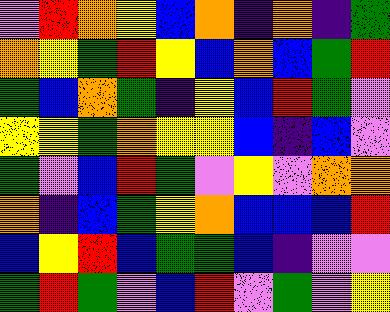[["violet", "red", "orange", "yellow", "blue", "orange", "indigo", "orange", "indigo", "green"], ["orange", "yellow", "green", "red", "yellow", "blue", "orange", "blue", "green", "red"], ["green", "blue", "orange", "green", "indigo", "yellow", "blue", "red", "green", "violet"], ["yellow", "yellow", "green", "orange", "yellow", "yellow", "blue", "indigo", "blue", "violet"], ["green", "violet", "blue", "red", "green", "violet", "yellow", "violet", "orange", "orange"], ["orange", "indigo", "blue", "green", "yellow", "orange", "blue", "blue", "blue", "red"], ["blue", "yellow", "red", "blue", "green", "green", "blue", "indigo", "violet", "violet"], ["green", "red", "green", "violet", "blue", "red", "violet", "green", "violet", "yellow"]]